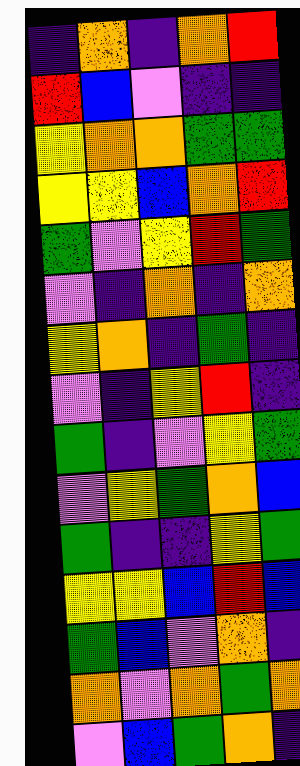[["indigo", "orange", "indigo", "orange", "red"], ["red", "blue", "violet", "indigo", "indigo"], ["yellow", "orange", "orange", "green", "green"], ["yellow", "yellow", "blue", "orange", "red"], ["green", "violet", "yellow", "red", "green"], ["violet", "indigo", "orange", "indigo", "orange"], ["yellow", "orange", "indigo", "green", "indigo"], ["violet", "indigo", "yellow", "red", "indigo"], ["green", "indigo", "violet", "yellow", "green"], ["violet", "yellow", "green", "orange", "blue"], ["green", "indigo", "indigo", "yellow", "green"], ["yellow", "yellow", "blue", "red", "blue"], ["green", "blue", "violet", "orange", "indigo"], ["orange", "violet", "orange", "green", "orange"], ["violet", "blue", "green", "orange", "indigo"]]